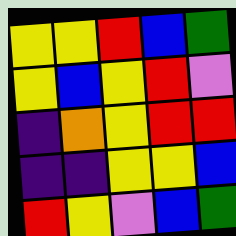[["yellow", "yellow", "red", "blue", "green"], ["yellow", "blue", "yellow", "red", "violet"], ["indigo", "orange", "yellow", "red", "red"], ["indigo", "indigo", "yellow", "yellow", "blue"], ["red", "yellow", "violet", "blue", "green"]]